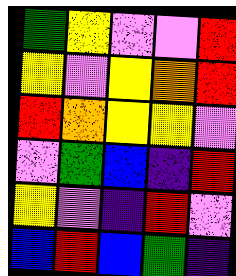[["green", "yellow", "violet", "violet", "red"], ["yellow", "violet", "yellow", "orange", "red"], ["red", "orange", "yellow", "yellow", "violet"], ["violet", "green", "blue", "indigo", "red"], ["yellow", "violet", "indigo", "red", "violet"], ["blue", "red", "blue", "green", "indigo"]]